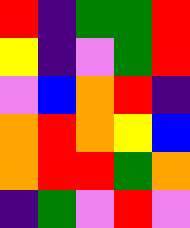[["red", "indigo", "green", "green", "red"], ["yellow", "indigo", "violet", "green", "red"], ["violet", "blue", "orange", "red", "indigo"], ["orange", "red", "orange", "yellow", "blue"], ["orange", "red", "red", "green", "orange"], ["indigo", "green", "violet", "red", "violet"]]